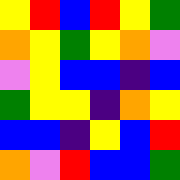[["yellow", "red", "blue", "red", "yellow", "green"], ["orange", "yellow", "green", "yellow", "orange", "violet"], ["violet", "yellow", "blue", "blue", "indigo", "blue"], ["green", "yellow", "yellow", "indigo", "orange", "yellow"], ["blue", "blue", "indigo", "yellow", "blue", "red"], ["orange", "violet", "red", "blue", "blue", "green"]]